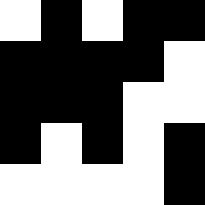[["white", "black", "white", "black", "black"], ["black", "black", "black", "black", "white"], ["black", "black", "black", "white", "white"], ["black", "white", "black", "white", "black"], ["white", "white", "white", "white", "black"]]